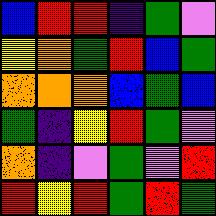[["blue", "red", "red", "indigo", "green", "violet"], ["yellow", "orange", "green", "red", "blue", "green"], ["orange", "orange", "orange", "blue", "green", "blue"], ["green", "indigo", "yellow", "red", "green", "violet"], ["orange", "indigo", "violet", "green", "violet", "red"], ["red", "yellow", "red", "green", "red", "green"]]